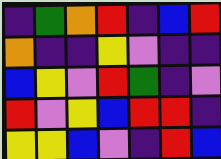[["indigo", "green", "orange", "red", "indigo", "blue", "red"], ["orange", "indigo", "indigo", "yellow", "violet", "indigo", "indigo"], ["blue", "yellow", "violet", "red", "green", "indigo", "violet"], ["red", "violet", "yellow", "blue", "red", "red", "indigo"], ["yellow", "yellow", "blue", "violet", "indigo", "red", "blue"]]